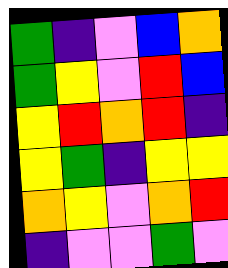[["green", "indigo", "violet", "blue", "orange"], ["green", "yellow", "violet", "red", "blue"], ["yellow", "red", "orange", "red", "indigo"], ["yellow", "green", "indigo", "yellow", "yellow"], ["orange", "yellow", "violet", "orange", "red"], ["indigo", "violet", "violet", "green", "violet"]]